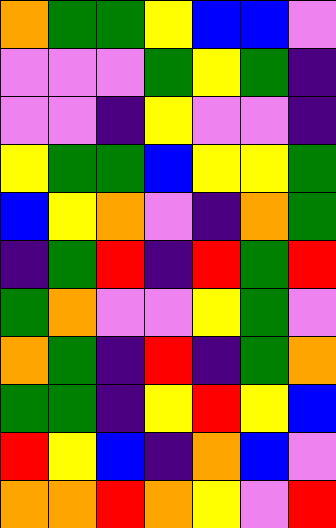[["orange", "green", "green", "yellow", "blue", "blue", "violet"], ["violet", "violet", "violet", "green", "yellow", "green", "indigo"], ["violet", "violet", "indigo", "yellow", "violet", "violet", "indigo"], ["yellow", "green", "green", "blue", "yellow", "yellow", "green"], ["blue", "yellow", "orange", "violet", "indigo", "orange", "green"], ["indigo", "green", "red", "indigo", "red", "green", "red"], ["green", "orange", "violet", "violet", "yellow", "green", "violet"], ["orange", "green", "indigo", "red", "indigo", "green", "orange"], ["green", "green", "indigo", "yellow", "red", "yellow", "blue"], ["red", "yellow", "blue", "indigo", "orange", "blue", "violet"], ["orange", "orange", "red", "orange", "yellow", "violet", "red"]]